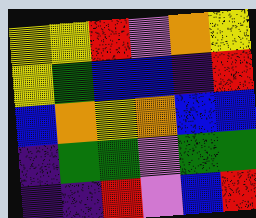[["yellow", "yellow", "red", "violet", "orange", "yellow"], ["yellow", "green", "blue", "blue", "indigo", "red"], ["blue", "orange", "yellow", "orange", "blue", "blue"], ["indigo", "green", "green", "violet", "green", "green"], ["indigo", "indigo", "red", "violet", "blue", "red"]]